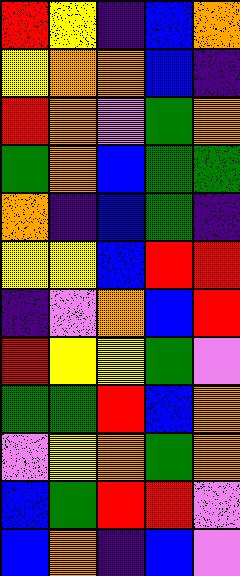[["red", "yellow", "indigo", "blue", "orange"], ["yellow", "orange", "orange", "blue", "indigo"], ["red", "orange", "violet", "green", "orange"], ["green", "orange", "blue", "green", "green"], ["orange", "indigo", "blue", "green", "indigo"], ["yellow", "yellow", "blue", "red", "red"], ["indigo", "violet", "orange", "blue", "red"], ["red", "yellow", "yellow", "green", "violet"], ["green", "green", "red", "blue", "orange"], ["violet", "yellow", "orange", "green", "orange"], ["blue", "green", "red", "red", "violet"], ["blue", "orange", "indigo", "blue", "violet"]]